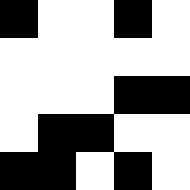[["black", "white", "white", "black", "white"], ["white", "white", "white", "white", "white"], ["white", "white", "white", "black", "black"], ["white", "black", "black", "white", "white"], ["black", "black", "white", "black", "white"]]